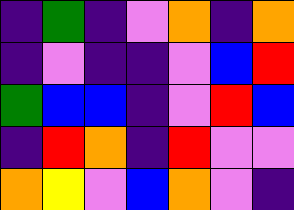[["indigo", "green", "indigo", "violet", "orange", "indigo", "orange"], ["indigo", "violet", "indigo", "indigo", "violet", "blue", "red"], ["green", "blue", "blue", "indigo", "violet", "red", "blue"], ["indigo", "red", "orange", "indigo", "red", "violet", "violet"], ["orange", "yellow", "violet", "blue", "orange", "violet", "indigo"]]